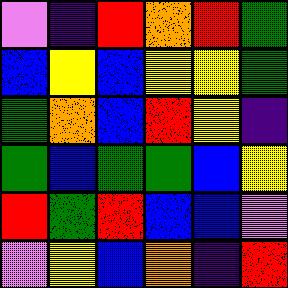[["violet", "indigo", "red", "orange", "red", "green"], ["blue", "yellow", "blue", "yellow", "yellow", "green"], ["green", "orange", "blue", "red", "yellow", "indigo"], ["green", "blue", "green", "green", "blue", "yellow"], ["red", "green", "red", "blue", "blue", "violet"], ["violet", "yellow", "blue", "orange", "indigo", "red"]]